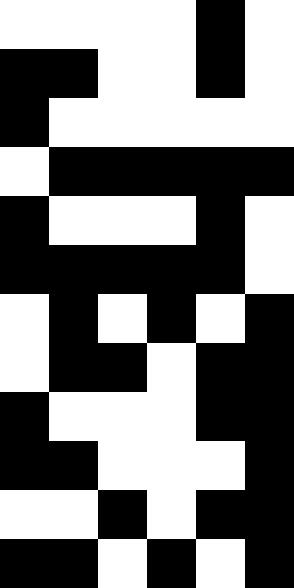[["white", "white", "white", "white", "black", "white"], ["black", "black", "white", "white", "black", "white"], ["black", "white", "white", "white", "white", "white"], ["white", "black", "black", "black", "black", "black"], ["black", "white", "white", "white", "black", "white"], ["black", "black", "black", "black", "black", "white"], ["white", "black", "white", "black", "white", "black"], ["white", "black", "black", "white", "black", "black"], ["black", "white", "white", "white", "black", "black"], ["black", "black", "white", "white", "white", "black"], ["white", "white", "black", "white", "black", "black"], ["black", "black", "white", "black", "white", "black"]]